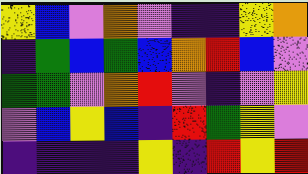[["yellow", "blue", "violet", "orange", "violet", "indigo", "indigo", "yellow", "orange"], ["indigo", "green", "blue", "green", "blue", "orange", "red", "blue", "violet"], ["green", "green", "violet", "orange", "red", "violet", "indigo", "violet", "yellow"], ["violet", "blue", "yellow", "blue", "indigo", "red", "green", "yellow", "violet"], ["indigo", "indigo", "indigo", "indigo", "yellow", "indigo", "red", "yellow", "red"]]